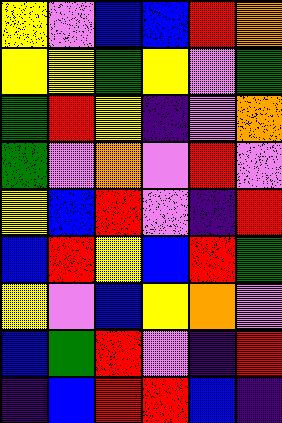[["yellow", "violet", "blue", "blue", "red", "orange"], ["yellow", "yellow", "green", "yellow", "violet", "green"], ["green", "red", "yellow", "indigo", "violet", "orange"], ["green", "violet", "orange", "violet", "red", "violet"], ["yellow", "blue", "red", "violet", "indigo", "red"], ["blue", "red", "yellow", "blue", "red", "green"], ["yellow", "violet", "blue", "yellow", "orange", "violet"], ["blue", "green", "red", "violet", "indigo", "red"], ["indigo", "blue", "red", "red", "blue", "indigo"]]